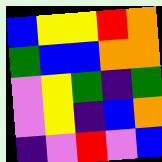[["blue", "yellow", "yellow", "red", "orange"], ["green", "blue", "blue", "orange", "orange"], ["violet", "yellow", "green", "indigo", "green"], ["violet", "yellow", "indigo", "blue", "orange"], ["indigo", "violet", "red", "violet", "blue"]]